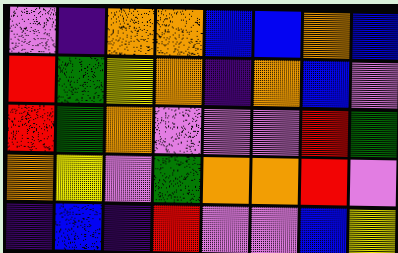[["violet", "indigo", "orange", "orange", "blue", "blue", "orange", "blue"], ["red", "green", "yellow", "orange", "indigo", "orange", "blue", "violet"], ["red", "green", "orange", "violet", "violet", "violet", "red", "green"], ["orange", "yellow", "violet", "green", "orange", "orange", "red", "violet"], ["indigo", "blue", "indigo", "red", "violet", "violet", "blue", "yellow"]]